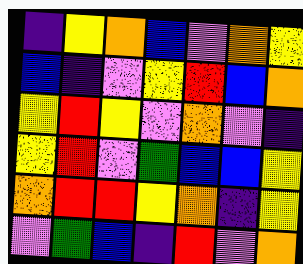[["indigo", "yellow", "orange", "blue", "violet", "orange", "yellow"], ["blue", "indigo", "violet", "yellow", "red", "blue", "orange"], ["yellow", "red", "yellow", "violet", "orange", "violet", "indigo"], ["yellow", "red", "violet", "green", "blue", "blue", "yellow"], ["orange", "red", "red", "yellow", "orange", "indigo", "yellow"], ["violet", "green", "blue", "indigo", "red", "violet", "orange"]]